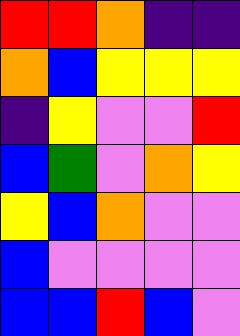[["red", "red", "orange", "indigo", "indigo"], ["orange", "blue", "yellow", "yellow", "yellow"], ["indigo", "yellow", "violet", "violet", "red"], ["blue", "green", "violet", "orange", "yellow"], ["yellow", "blue", "orange", "violet", "violet"], ["blue", "violet", "violet", "violet", "violet"], ["blue", "blue", "red", "blue", "violet"]]